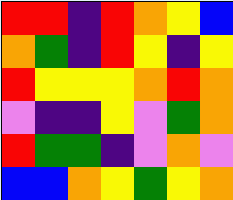[["red", "red", "indigo", "red", "orange", "yellow", "blue"], ["orange", "green", "indigo", "red", "yellow", "indigo", "yellow"], ["red", "yellow", "yellow", "yellow", "orange", "red", "orange"], ["violet", "indigo", "indigo", "yellow", "violet", "green", "orange"], ["red", "green", "green", "indigo", "violet", "orange", "violet"], ["blue", "blue", "orange", "yellow", "green", "yellow", "orange"]]